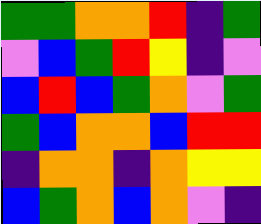[["green", "green", "orange", "orange", "red", "indigo", "green"], ["violet", "blue", "green", "red", "yellow", "indigo", "violet"], ["blue", "red", "blue", "green", "orange", "violet", "green"], ["green", "blue", "orange", "orange", "blue", "red", "red"], ["indigo", "orange", "orange", "indigo", "orange", "yellow", "yellow"], ["blue", "green", "orange", "blue", "orange", "violet", "indigo"]]